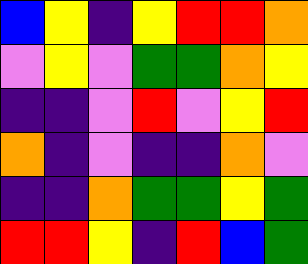[["blue", "yellow", "indigo", "yellow", "red", "red", "orange"], ["violet", "yellow", "violet", "green", "green", "orange", "yellow"], ["indigo", "indigo", "violet", "red", "violet", "yellow", "red"], ["orange", "indigo", "violet", "indigo", "indigo", "orange", "violet"], ["indigo", "indigo", "orange", "green", "green", "yellow", "green"], ["red", "red", "yellow", "indigo", "red", "blue", "green"]]